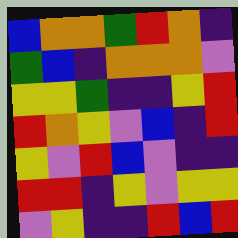[["blue", "orange", "orange", "green", "red", "orange", "indigo"], ["green", "blue", "indigo", "orange", "orange", "orange", "violet"], ["yellow", "yellow", "green", "indigo", "indigo", "yellow", "red"], ["red", "orange", "yellow", "violet", "blue", "indigo", "red"], ["yellow", "violet", "red", "blue", "violet", "indigo", "indigo"], ["red", "red", "indigo", "yellow", "violet", "yellow", "yellow"], ["violet", "yellow", "indigo", "indigo", "red", "blue", "red"]]